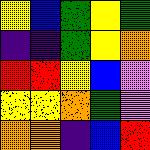[["yellow", "blue", "green", "yellow", "green"], ["indigo", "indigo", "green", "yellow", "orange"], ["red", "red", "yellow", "blue", "violet"], ["yellow", "yellow", "orange", "green", "violet"], ["orange", "orange", "indigo", "blue", "red"]]